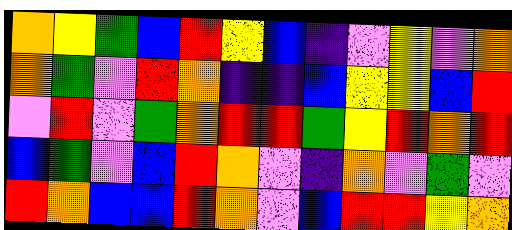[["orange", "yellow", "green", "blue", "red", "yellow", "blue", "indigo", "violet", "yellow", "violet", "orange"], ["orange", "green", "violet", "red", "orange", "indigo", "indigo", "blue", "yellow", "yellow", "blue", "red"], ["violet", "red", "violet", "green", "orange", "red", "red", "green", "yellow", "red", "orange", "red"], ["blue", "green", "violet", "blue", "red", "orange", "violet", "indigo", "orange", "violet", "green", "violet"], ["red", "orange", "blue", "blue", "red", "orange", "violet", "blue", "red", "red", "yellow", "orange"]]